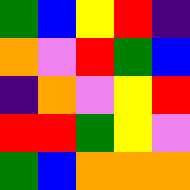[["green", "blue", "yellow", "red", "indigo"], ["orange", "violet", "red", "green", "blue"], ["indigo", "orange", "violet", "yellow", "red"], ["red", "red", "green", "yellow", "violet"], ["green", "blue", "orange", "orange", "orange"]]